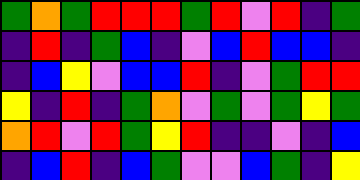[["green", "orange", "green", "red", "red", "red", "green", "red", "violet", "red", "indigo", "green"], ["indigo", "red", "indigo", "green", "blue", "indigo", "violet", "blue", "red", "blue", "blue", "indigo"], ["indigo", "blue", "yellow", "violet", "blue", "blue", "red", "indigo", "violet", "green", "red", "red"], ["yellow", "indigo", "red", "indigo", "green", "orange", "violet", "green", "violet", "green", "yellow", "green"], ["orange", "red", "violet", "red", "green", "yellow", "red", "indigo", "indigo", "violet", "indigo", "blue"], ["indigo", "blue", "red", "indigo", "blue", "green", "violet", "violet", "blue", "green", "indigo", "yellow"]]